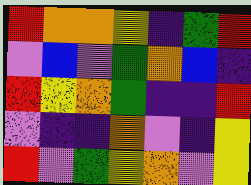[["red", "orange", "orange", "yellow", "indigo", "green", "red"], ["violet", "blue", "violet", "green", "orange", "blue", "indigo"], ["red", "yellow", "orange", "green", "indigo", "indigo", "red"], ["violet", "indigo", "indigo", "orange", "violet", "indigo", "yellow"], ["red", "violet", "green", "yellow", "orange", "violet", "yellow"]]